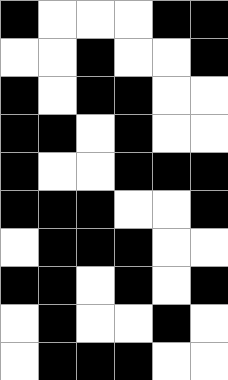[["black", "white", "white", "white", "black", "black"], ["white", "white", "black", "white", "white", "black"], ["black", "white", "black", "black", "white", "white"], ["black", "black", "white", "black", "white", "white"], ["black", "white", "white", "black", "black", "black"], ["black", "black", "black", "white", "white", "black"], ["white", "black", "black", "black", "white", "white"], ["black", "black", "white", "black", "white", "black"], ["white", "black", "white", "white", "black", "white"], ["white", "black", "black", "black", "white", "white"]]